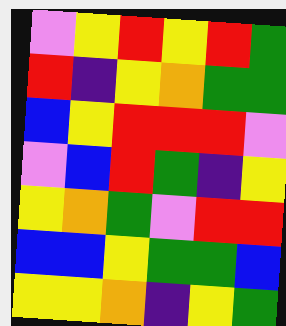[["violet", "yellow", "red", "yellow", "red", "green"], ["red", "indigo", "yellow", "orange", "green", "green"], ["blue", "yellow", "red", "red", "red", "violet"], ["violet", "blue", "red", "green", "indigo", "yellow"], ["yellow", "orange", "green", "violet", "red", "red"], ["blue", "blue", "yellow", "green", "green", "blue"], ["yellow", "yellow", "orange", "indigo", "yellow", "green"]]